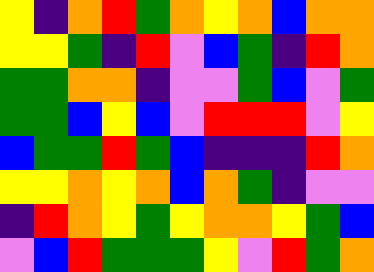[["yellow", "indigo", "orange", "red", "green", "orange", "yellow", "orange", "blue", "orange", "orange"], ["yellow", "yellow", "green", "indigo", "red", "violet", "blue", "green", "indigo", "red", "orange"], ["green", "green", "orange", "orange", "indigo", "violet", "violet", "green", "blue", "violet", "green"], ["green", "green", "blue", "yellow", "blue", "violet", "red", "red", "red", "violet", "yellow"], ["blue", "green", "green", "red", "green", "blue", "indigo", "indigo", "indigo", "red", "orange"], ["yellow", "yellow", "orange", "yellow", "orange", "blue", "orange", "green", "indigo", "violet", "violet"], ["indigo", "red", "orange", "yellow", "green", "yellow", "orange", "orange", "yellow", "green", "blue"], ["violet", "blue", "red", "green", "green", "green", "yellow", "violet", "red", "green", "orange"]]